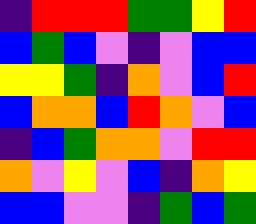[["indigo", "red", "red", "red", "green", "green", "yellow", "red"], ["blue", "green", "blue", "violet", "indigo", "violet", "blue", "blue"], ["yellow", "yellow", "green", "indigo", "orange", "violet", "blue", "red"], ["blue", "orange", "orange", "blue", "red", "orange", "violet", "blue"], ["indigo", "blue", "green", "orange", "orange", "violet", "red", "red"], ["orange", "violet", "yellow", "violet", "blue", "indigo", "orange", "yellow"], ["blue", "blue", "violet", "violet", "indigo", "green", "blue", "green"]]